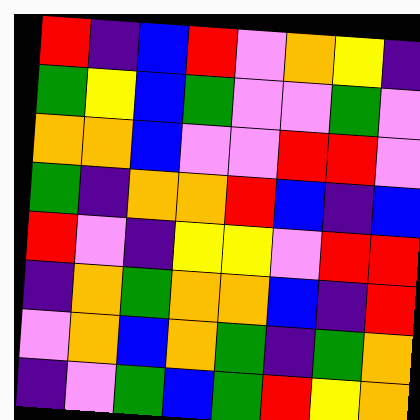[["red", "indigo", "blue", "red", "violet", "orange", "yellow", "indigo"], ["green", "yellow", "blue", "green", "violet", "violet", "green", "violet"], ["orange", "orange", "blue", "violet", "violet", "red", "red", "violet"], ["green", "indigo", "orange", "orange", "red", "blue", "indigo", "blue"], ["red", "violet", "indigo", "yellow", "yellow", "violet", "red", "red"], ["indigo", "orange", "green", "orange", "orange", "blue", "indigo", "red"], ["violet", "orange", "blue", "orange", "green", "indigo", "green", "orange"], ["indigo", "violet", "green", "blue", "green", "red", "yellow", "orange"]]